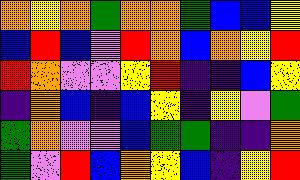[["orange", "yellow", "orange", "green", "orange", "orange", "green", "blue", "blue", "yellow"], ["blue", "red", "blue", "violet", "red", "orange", "blue", "orange", "yellow", "red"], ["red", "orange", "violet", "violet", "yellow", "red", "indigo", "indigo", "blue", "yellow"], ["indigo", "orange", "blue", "indigo", "blue", "yellow", "indigo", "yellow", "violet", "green"], ["green", "orange", "violet", "violet", "blue", "green", "green", "indigo", "indigo", "orange"], ["green", "violet", "red", "blue", "orange", "yellow", "blue", "indigo", "yellow", "red"]]